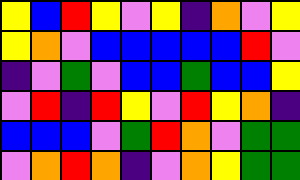[["yellow", "blue", "red", "yellow", "violet", "yellow", "indigo", "orange", "violet", "yellow"], ["yellow", "orange", "violet", "blue", "blue", "blue", "blue", "blue", "red", "violet"], ["indigo", "violet", "green", "violet", "blue", "blue", "green", "blue", "blue", "yellow"], ["violet", "red", "indigo", "red", "yellow", "violet", "red", "yellow", "orange", "indigo"], ["blue", "blue", "blue", "violet", "green", "red", "orange", "violet", "green", "green"], ["violet", "orange", "red", "orange", "indigo", "violet", "orange", "yellow", "green", "green"]]